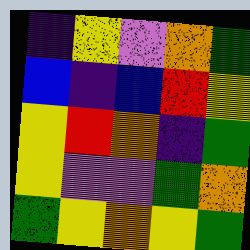[["indigo", "yellow", "violet", "orange", "green"], ["blue", "indigo", "blue", "red", "yellow"], ["yellow", "red", "orange", "indigo", "green"], ["yellow", "violet", "violet", "green", "orange"], ["green", "yellow", "orange", "yellow", "green"]]